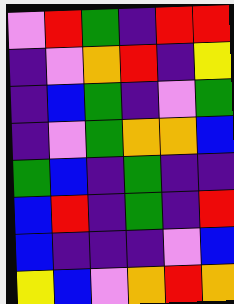[["violet", "red", "green", "indigo", "red", "red"], ["indigo", "violet", "orange", "red", "indigo", "yellow"], ["indigo", "blue", "green", "indigo", "violet", "green"], ["indigo", "violet", "green", "orange", "orange", "blue"], ["green", "blue", "indigo", "green", "indigo", "indigo"], ["blue", "red", "indigo", "green", "indigo", "red"], ["blue", "indigo", "indigo", "indigo", "violet", "blue"], ["yellow", "blue", "violet", "orange", "red", "orange"]]